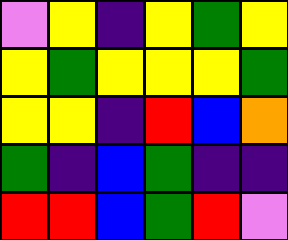[["violet", "yellow", "indigo", "yellow", "green", "yellow"], ["yellow", "green", "yellow", "yellow", "yellow", "green"], ["yellow", "yellow", "indigo", "red", "blue", "orange"], ["green", "indigo", "blue", "green", "indigo", "indigo"], ["red", "red", "blue", "green", "red", "violet"]]